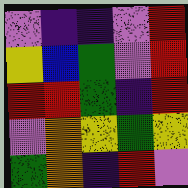[["violet", "indigo", "indigo", "violet", "red"], ["yellow", "blue", "green", "violet", "red"], ["red", "red", "green", "indigo", "red"], ["violet", "orange", "yellow", "green", "yellow"], ["green", "orange", "indigo", "red", "violet"]]